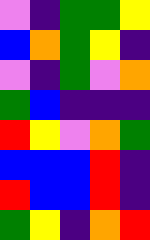[["violet", "indigo", "green", "green", "yellow"], ["blue", "orange", "green", "yellow", "indigo"], ["violet", "indigo", "green", "violet", "orange"], ["green", "blue", "indigo", "indigo", "indigo"], ["red", "yellow", "violet", "orange", "green"], ["blue", "blue", "blue", "red", "indigo"], ["red", "blue", "blue", "red", "indigo"], ["green", "yellow", "indigo", "orange", "red"]]